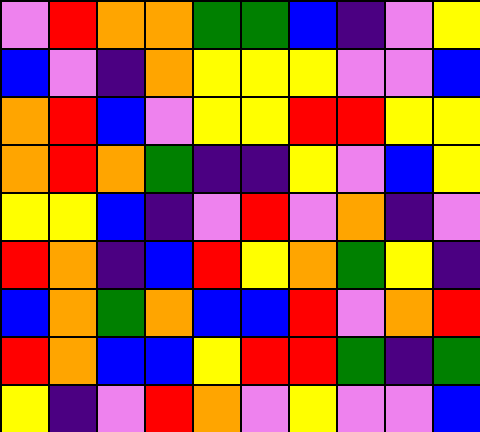[["violet", "red", "orange", "orange", "green", "green", "blue", "indigo", "violet", "yellow"], ["blue", "violet", "indigo", "orange", "yellow", "yellow", "yellow", "violet", "violet", "blue"], ["orange", "red", "blue", "violet", "yellow", "yellow", "red", "red", "yellow", "yellow"], ["orange", "red", "orange", "green", "indigo", "indigo", "yellow", "violet", "blue", "yellow"], ["yellow", "yellow", "blue", "indigo", "violet", "red", "violet", "orange", "indigo", "violet"], ["red", "orange", "indigo", "blue", "red", "yellow", "orange", "green", "yellow", "indigo"], ["blue", "orange", "green", "orange", "blue", "blue", "red", "violet", "orange", "red"], ["red", "orange", "blue", "blue", "yellow", "red", "red", "green", "indigo", "green"], ["yellow", "indigo", "violet", "red", "orange", "violet", "yellow", "violet", "violet", "blue"]]